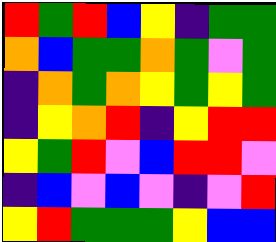[["red", "green", "red", "blue", "yellow", "indigo", "green", "green"], ["orange", "blue", "green", "green", "orange", "green", "violet", "green"], ["indigo", "orange", "green", "orange", "yellow", "green", "yellow", "green"], ["indigo", "yellow", "orange", "red", "indigo", "yellow", "red", "red"], ["yellow", "green", "red", "violet", "blue", "red", "red", "violet"], ["indigo", "blue", "violet", "blue", "violet", "indigo", "violet", "red"], ["yellow", "red", "green", "green", "green", "yellow", "blue", "blue"]]